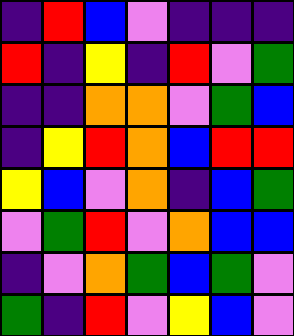[["indigo", "red", "blue", "violet", "indigo", "indigo", "indigo"], ["red", "indigo", "yellow", "indigo", "red", "violet", "green"], ["indigo", "indigo", "orange", "orange", "violet", "green", "blue"], ["indigo", "yellow", "red", "orange", "blue", "red", "red"], ["yellow", "blue", "violet", "orange", "indigo", "blue", "green"], ["violet", "green", "red", "violet", "orange", "blue", "blue"], ["indigo", "violet", "orange", "green", "blue", "green", "violet"], ["green", "indigo", "red", "violet", "yellow", "blue", "violet"]]